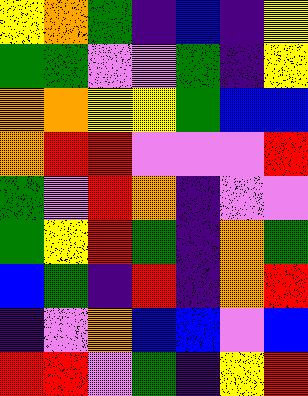[["yellow", "orange", "green", "indigo", "blue", "indigo", "yellow"], ["green", "green", "violet", "violet", "green", "indigo", "yellow"], ["orange", "orange", "yellow", "yellow", "green", "blue", "blue"], ["orange", "red", "red", "violet", "violet", "violet", "red"], ["green", "violet", "red", "orange", "indigo", "violet", "violet"], ["green", "yellow", "red", "green", "indigo", "orange", "green"], ["blue", "green", "indigo", "red", "indigo", "orange", "red"], ["indigo", "violet", "orange", "blue", "blue", "violet", "blue"], ["red", "red", "violet", "green", "indigo", "yellow", "red"]]